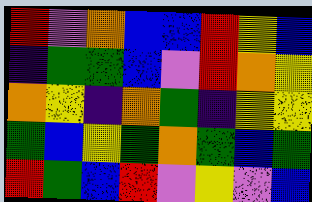[["red", "violet", "orange", "blue", "blue", "red", "yellow", "blue"], ["indigo", "green", "green", "blue", "violet", "red", "orange", "yellow"], ["orange", "yellow", "indigo", "orange", "green", "indigo", "yellow", "yellow"], ["green", "blue", "yellow", "green", "orange", "green", "blue", "green"], ["red", "green", "blue", "red", "violet", "yellow", "violet", "blue"]]